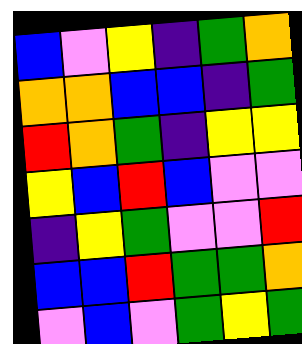[["blue", "violet", "yellow", "indigo", "green", "orange"], ["orange", "orange", "blue", "blue", "indigo", "green"], ["red", "orange", "green", "indigo", "yellow", "yellow"], ["yellow", "blue", "red", "blue", "violet", "violet"], ["indigo", "yellow", "green", "violet", "violet", "red"], ["blue", "blue", "red", "green", "green", "orange"], ["violet", "blue", "violet", "green", "yellow", "green"]]